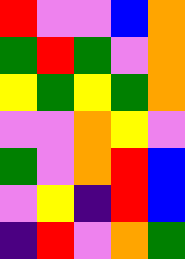[["red", "violet", "violet", "blue", "orange"], ["green", "red", "green", "violet", "orange"], ["yellow", "green", "yellow", "green", "orange"], ["violet", "violet", "orange", "yellow", "violet"], ["green", "violet", "orange", "red", "blue"], ["violet", "yellow", "indigo", "red", "blue"], ["indigo", "red", "violet", "orange", "green"]]